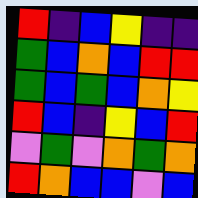[["red", "indigo", "blue", "yellow", "indigo", "indigo"], ["green", "blue", "orange", "blue", "red", "red"], ["green", "blue", "green", "blue", "orange", "yellow"], ["red", "blue", "indigo", "yellow", "blue", "red"], ["violet", "green", "violet", "orange", "green", "orange"], ["red", "orange", "blue", "blue", "violet", "blue"]]